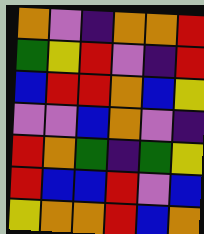[["orange", "violet", "indigo", "orange", "orange", "red"], ["green", "yellow", "red", "violet", "indigo", "red"], ["blue", "red", "red", "orange", "blue", "yellow"], ["violet", "violet", "blue", "orange", "violet", "indigo"], ["red", "orange", "green", "indigo", "green", "yellow"], ["red", "blue", "blue", "red", "violet", "blue"], ["yellow", "orange", "orange", "red", "blue", "orange"]]